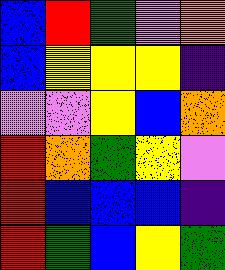[["blue", "red", "green", "violet", "orange"], ["blue", "yellow", "yellow", "yellow", "indigo"], ["violet", "violet", "yellow", "blue", "orange"], ["red", "orange", "green", "yellow", "violet"], ["red", "blue", "blue", "blue", "indigo"], ["red", "green", "blue", "yellow", "green"]]